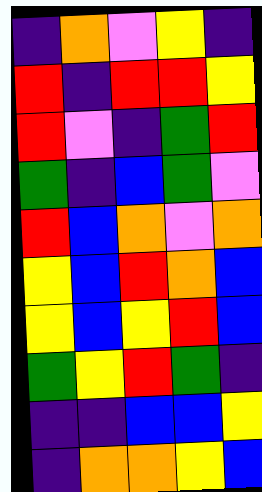[["indigo", "orange", "violet", "yellow", "indigo"], ["red", "indigo", "red", "red", "yellow"], ["red", "violet", "indigo", "green", "red"], ["green", "indigo", "blue", "green", "violet"], ["red", "blue", "orange", "violet", "orange"], ["yellow", "blue", "red", "orange", "blue"], ["yellow", "blue", "yellow", "red", "blue"], ["green", "yellow", "red", "green", "indigo"], ["indigo", "indigo", "blue", "blue", "yellow"], ["indigo", "orange", "orange", "yellow", "blue"]]